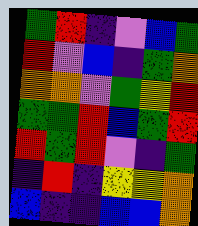[["green", "red", "indigo", "violet", "blue", "green"], ["red", "violet", "blue", "indigo", "green", "orange"], ["orange", "orange", "violet", "green", "yellow", "red"], ["green", "green", "red", "blue", "green", "red"], ["red", "green", "red", "violet", "indigo", "green"], ["indigo", "red", "indigo", "yellow", "yellow", "orange"], ["blue", "indigo", "indigo", "blue", "blue", "orange"]]